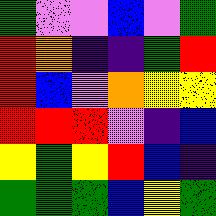[["green", "violet", "violet", "blue", "violet", "green"], ["red", "orange", "indigo", "indigo", "green", "red"], ["red", "blue", "violet", "orange", "yellow", "yellow"], ["red", "red", "red", "violet", "indigo", "blue"], ["yellow", "green", "yellow", "red", "blue", "indigo"], ["green", "green", "green", "blue", "yellow", "green"]]